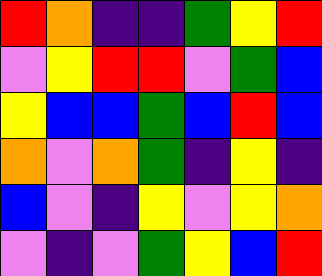[["red", "orange", "indigo", "indigo", "green", "yellow", "red"], ["violet", "yellow", "red", "red", "violet", "green", "blue"], ["yellow", "blue", "blue", "green", "blue", "red", "blue"], ["orange", "violet", "orange", "green", "indigo", "yellow", "indigo"], ["blue", "violet", "indigo", "yellow", "violet", "yellow", "orange"], ["violet", "indigo", "violet", "green", "yellow", "blue", "red"]]